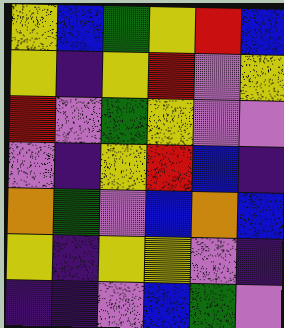[["yellow", "blue", "green", "yellow", "red", "blue"], ["yellow", "indigo", "yellow", "red", "violet", "yellow"], ["red", "violet", "green", "yellow", "violet", "violet"], ["violet", "indigo", "yellow", "red", "blue", "indigo"], ["orange", "green", "violet", "blue", "orange", "blue"], ["yellow", "indigo", "yellow", "yellow", "violet", "indigo"], ["indigo", "indigo", "violet", "blue", "green", "violet"]]